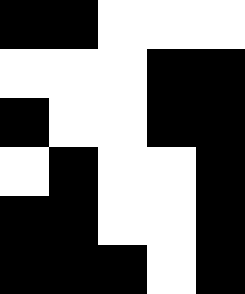[["black", "black", "white", "white", "white"], ["white", "white", "white", "black", "black"], ["black", "white", "white", "black", "black"], ["white", "black", "white", "white", "black"], ["black", "black", "white", "white", "black"], ["black", "black", "black", "white", "black"]]